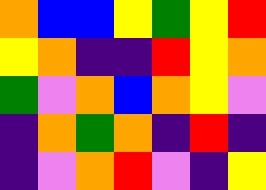[["orange", "blue", "blue", "yellow", "green", "yellow", "red"], ["yellow", "orange", "indigo", "indigo", "red", "yellow", "orange"], ["green", "violet", "orange", "blue", "orange", "yellow", "violet"], ["indigo", "orange", "green", "orange", "indigo", "red", "indigo"], ["indigo", "violet", "orange", "red", "violet", "indigo", "yellow"]]